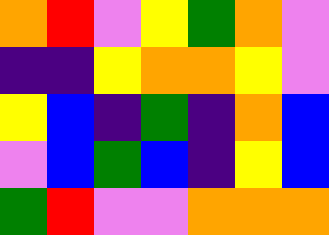[["orange", "red", "violet", "yellow", "green", "orange", "violet"], ["indigo", "indigo", "yellow", "orange", "orange", "yellow", "violet"], ["yellow", "blue", "indigo", "green", "indigo", "orange", "blue"], ["violet", "blue", "green", "blue", "indigo", "yellow", "blue"], ["green", "red", "violet", "violet", "orange", "orange", "orange"]]